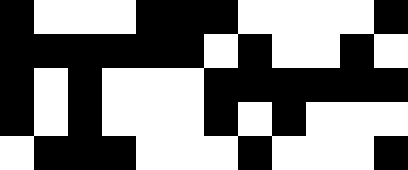[["black", "white", "white", "white", "black", "black", "black", "white", "white", "white", "white", "black"], ["black", "black", "black", "black", "black", "black", "white", "black", "white", "white", "black", "white"], ["black", "white", "black", "white", "white", "white", "black", "black", "black", "black", "black", "black"], ["black", "white", "black", "white", "white", "white", "black", "white", "black", "white", "white", "white"], ["white", "black", "black", "black", "white", "white", "white", "black", "white", "white", "white", "black"]]